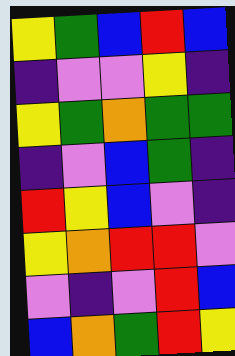[["yellow", "green", "blue", "red", "blue"], ["indigo", "violet", "violet", "yellow", "indigo"], ["yellow", "green", "orange", "green", "green"], ["indigo", "violet", "blue", "green", "indigo"], ["red", "yellow", "blue", "violet", "indigo"], ["yellow", "orange", "red", "red", "violet"], ["violet", "indigo", "violet", "red", "blue"], ["blue", "orange", "green", "red", "yellow"]]